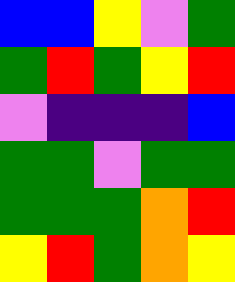[["blue", "blue", "yellow", "violet", "green"], ["green", "red", "green", "yellow", "red"], ["violet", "indigo", "indigo", "indigo", "blue"], ["green", "green", "violet", "green", "green"], ["green", "green", "green", "orange", "red"], ["yellow", "red", "green", "orange", "yellow"]]